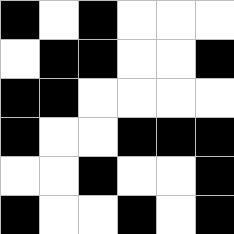[["black", "white", "black", "white", "white", "white"], ["white", "black", "black", "white", "white", "black"], ["black", "black", "white", "white", "white", "white"], ["black", "white", "white", "black", "black", "black"], ["white", "white", "black", "white", "white", "black"], ["black", "white", "white", "black", "white", "black"]]